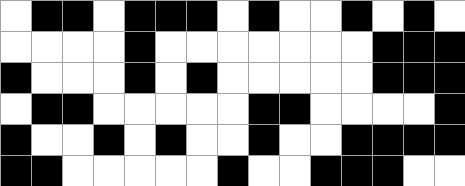[["white", "black", "black", "white", "black", "black", "black", "white", "black", "white", "white", "black", "white", "black", "white"], ["white", "white", "white", "white", "black", "white", "white", "white", "white", "white", "white", "white", "black", "black", "black"], ["black", "white", "white", "white", "black", "white", "black", "white", "white", "white", "white", "white", "black", "black", "black"], ["white", "black", "black", "white", "white", "white", "white", "white", "black", "black", "white", "white", "white", "white", "black"], ["black", "white", "white", "black", "white", "black", "white", "white", "black", "white", "white", "black", "black", "black", "black"], ["black", "black", "white", "white", "white", "white", "white", "black", "white", "white", "black", "black", "black", "white", "white"]]